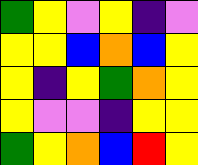[["green", "yellow", "violet", "yellow", "indigo", "violet"], ["yellow", "yellow", "blue", "orange", "blue", "yellow"], ["yellow", "indigo", "yellow", "green", "orange", "yellow"], ["yellow", "violet", "violet", "indigo", "yellow", "yellow"], ["green", "yellow", "orange", "blue", "red", "yellow"]]